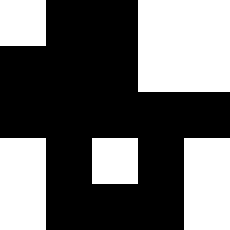[["white", "black", "black", "white", "white"], ["black", "black", "black", "white", "white"], ["black", "black", "black", "black", "black"], ["white", "black", "white", "black", "white"], ["white", "black", "black", "black", "white"]]